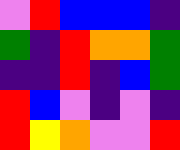[["violet", "red", "blue", "blue", "blue", "indigo"], ["green", "indigo", "red", "orange", "orange", "green"], ["indigo", "indigo", "red", "indigo", "blue", "green"], ["red", "blue", "violet", "indigo", "violet", "indigo"], ["red", "yellow", "orange", "violet", "violet", "red"]]